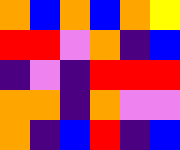[["orange", "blue", "orange", "blue", "orange", "yellow"], ["red", "red", "violet", "orange", "indigo", "blue"], ["indigo", "violet", "indigo", "red", "red", "red"], ["orange", "orange", "indigo", "orange", "violet", "violet"], ["orange", "indigo", "blue", "red", "indigo", "blue"]]